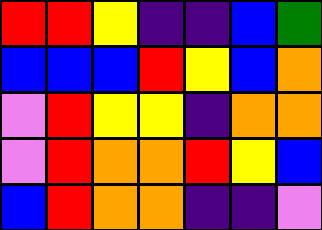[["red", "red", "yellow", "indigo", "indigo", "blue", "green"], ["blue", "blue", "blue", "red", "yellow", "blue", "orange"], ["violet", "red", "yellow", "yellow", "indigo", "orange", "orange"], ["violet", "red", "orange", "orange", "red", "yellow", "blue"], ["blue", "red", "orange", "orange", "indigo", "indigo", "violet"]]